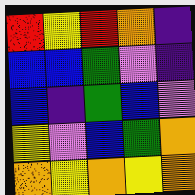[["red", "yellow", "red", "orange", "indigo"], ["blue", "blue", "green", "violet", "indigo"], ["blue", "indigo", "green", "blue", "violet"], ["yellow", "violet", "blue", "green", "orange"], ["orange", "yellow", "orange", "yellow", "orange"]]